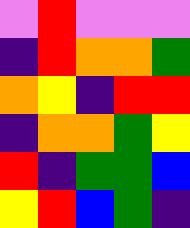[["violet", "red", "violet", "violet", "violet"], ["indigo", "red", "orange", "orange", "green"], ["orange", "yellow", "indigo", "red", "red"], ["indigo", "orange", "orange", "green", "yellow"], ["red", "indigo", "green", "green", "blue"], ["yellow", "red", "blue", "green", "indigo"]]